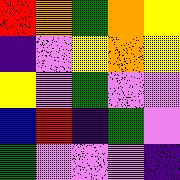[["red", "orange", "green", "orange", "yellow"], ["indigo", "violet", "yellow", "orange", "yellow"], ["yellow", "violet", "green", "violet", "violet"], ["blue", "red", "indigo", "green", "violet"], ["green", "violet", "violet", "violet", "indigo"]]